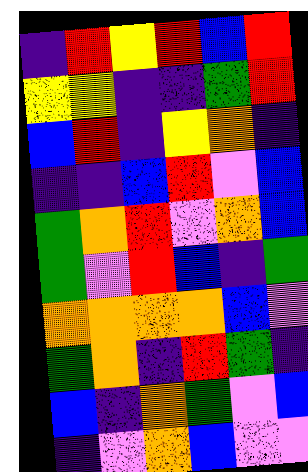[["indigo", "red", "yellow", "red", "blue", "red"], ["yellow", "yellow", "indigo", "indigo", "green", "red"], ["blue", "red", "indigo", "yellow", "orange", "indigo"], ["indigo", "indigo", "blue", "red", "violet", "blue"], ["green", "orange", "red", "violet", "orange", "blue"], ["green", "violet", "red", "blue", "indigo", "green"], ["orange", "orange", "orange", "orange", "blue", "violet"], ["green", "orange", "indigo", "red", "green", "indigo"], ["blue", "indigo", "orange", "green", "violet", "blue"], ["indigo", "violet", "orange", "blue", "violet", "violet"]]